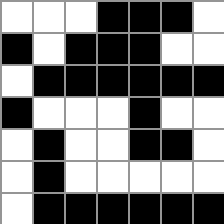[["white", "white", "white", "black", "black", "black", "white"], ["black", "white", "black", "black", "black", "white", "white"], ["white", "black", "black", "black", "black", "black", "black"], ["black", "white", "white", "white", "black", "white", "white"], ["white", "black", "white", "white", "black", "black", "white"], ["white", "black", "white", "white", "white", "white", "white"], ["white", "black", "black", "black", "black", "black", "black"]]